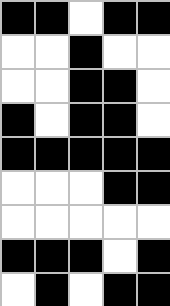[["black", "black", "white", "black", "black"], ["white", "white", "black", "white", "white"], ["white", "white", "black", "black", "white"], ["black", "white", "black", "black", "white"], ["black", "black", "black", "black", "black"], ["white", "white", "white", "black", "black"], ["white", "white", "white", "white", "white"], ["black", "black", "black", "white", "black"], ["white", "black", "white", "black", "black"]]